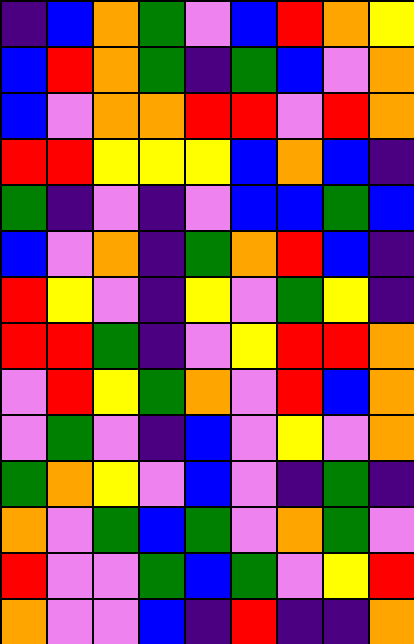[["indigo", "blue", "orange", "green", "violet", "blue", "red", "orange", "yellow"], ["blue", "red", "orange", "green", "indigo", "green", "blue", "violet", "orange"], ["blue", "violet", "orange", "orange", "red", "red", "violet", "red", "orange"], ["red", "red", "yellow", "yellow", "yellow", "blue", "orange", "blue", "indigo"], ["green", "indigo", "violet", "indigo", "violet", "blue", "blue", "green", "blue"], ["blue", "violet", "orange", "indigo", "green", "orange", "red", "blue", "indigo"], ["red", "yellow", "violet", "indigo", "yellow", "violet", "green", "yellow", "indigo"], ["red", "red", "green", "indigo", "violet", "yellow", "red", "red", "orange"], ["violet", "red", "yellow", "green", "orange", "violet", "red", "blue", "orange"], ["violet", "green", "violet", "indigo", "blue", "violet", "yellow", "violet", "orange"], ["green", "orange", "yellow", "violet", "blue", "violet", "indigo", "green", "indigo"], ["orange", "violet", "green", "blue", "green", "violet", "orange", "green", "violet"], ["red", "violet", "violet", "green", "blue", "green", "violet", "yellow", "red"], ["orange", "violet", "violet", "blue", "indigo", "red", "indigo", "indigo", "orange"]]